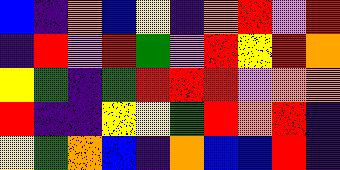[["blue", "indigo", "orange", "blue", "yellow", "indigo", "orange", "red", "violet", "red"], ["indigo", "red", "violet", "red", "green", "violet", "red", "yellow", "red", "orange"], ["yellow", "green", "indigo", "green", "red", "red", "red", "violet", "orange", "orange"], ["red", "indigo", "indigo", "yellow", "yellow", "green", "red", "orange", "red", "indigo"], ["yellow", "green", "orange", "blue", "indigo", "orange", "blue", "blue", "red", "indigo"]]